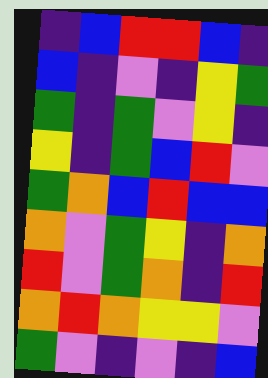[["indigo", "blue", "red", "red", "blue", "indigo"], ["blue", "indigo", "violet", "indigo", "yellow", "green"], ["green", "indigo", "green", "violet", "yellow", "indigo"], ["yellow", "indigo", "green", "blue", "red", "violet"], ["green", "orange", "blue", "red", "blue", "blue"], ["orange", "violet", "green", "yellow", "indigo", "orange"], ["red", "violet", "green", "orange", "indigo", "red"], ["orange", "red", "orange", "yellow", "yellow", "violet"], ["green", "violet", "indigo", "violet", "indigo", "blue"]]